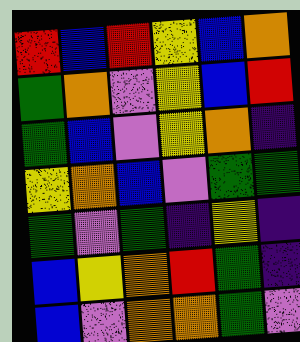[["red", "blue", "red", "yellow", "blue", "orange"], ["green", "orange", "violet", "yellow", "blue", "red"], ["green", "blue", "violet", "yellow", "orange", "indigo"], ["yellow", "orange", "blue", "violet", "green", "green"], ["green", "violet", "green", "indigo", "yellow", "indigo"], ["blue", "yellow", "orange", "red", "green", "indigo"], ["blue", "violet", "orange", "orange", "green", "violet"]]